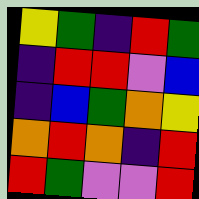[["yellow", "green", "indigo", "red", "green"], ["indigo", "red", "red", "violet", "blue"], ["indigo", "blue", "green", "orange", "yellow"], ["orange", "red", "orange", "indigo", "red"], ["red", "green", "violet", "violet", "red"]]